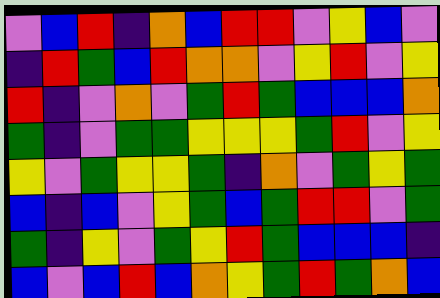[["violet", "blue", "red", "indigo", "orange", "blue", "red", "red", "violet", "yellow", "blue", "violet"], ["indigo", "red", "green", "blue", "red", "orange", "orange", "violet", "yellow", "red", "violet", "yellow"], ["red", "indigo", "violet", "orange", "violet", "green", "red", "green", "blue", "blue", "blue", "orange"], ["green", "indigo", "violet", "green", "green", "yellow", "yellow", "yellow", "green", "red", "violet", "yellow"], ["yellow", "violet", "green", "yellow", "yellow", "green", "indigo", "orange", "violet", "green", "yellow", "green"], ["blue", "indigo", "blue", "violet", "yellow", "green", "blue", "green", "red", "red", "violet", "green"], ["green", "indigo", "yellow", "violet", "green", "yellow", "red", "green", "blue", "blue", "blue", "indigo"], ["blue", "violet", "blue", "red", "blue", "orange", "yellow", "green", "red", "green", "orange", "blue"]]